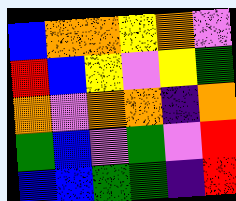[["blue", "orange", "orange", "yellow", "orange", "violet"], ["red", "blue", "yellow", "violet", "yellow", "green"], ["orange", "violet", "orange", "orange", "indigo", "orange"], ["green", "blue", "violet", "green", "violet", "red"], ["blue", "blue", "green", "green", "indigo", "red"]]